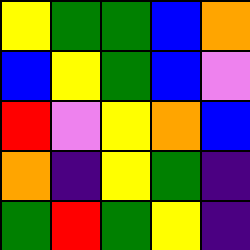[["yellow", "green", "green", "blue", "orange"], ["blue", "yellow", "green", "blue", "violet"], ["red", "violet", "yellow", "orange", "blue"], ["orange", "indigo", "yellow", "green", "indigo"], ["green", "red", "green", "yellow", "indigo"]]